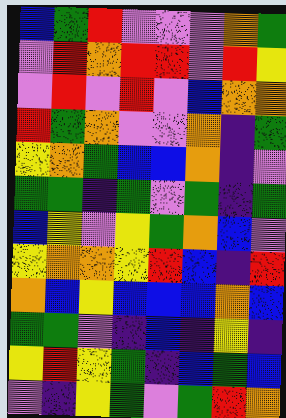[["blue", "green", "red", "violet", "violet", "violet", "orange", "green"], ["violet", "red", "orange", "red", "red", "violet", "red", "yellow"], ["violet", "red", "violet", "red", "violet", "blue", "orange", "orange"], ["red", "green", "orange", "violet", "violet", "orange", "indigo", "green"], ["yellow", "orange", "green", "blue", "blue", "orange", "indigo", "violet"], ["green", "green", "indigo", "green", "violet", "green", "indigo", "green"], ["blue", "yellow", "violet", "yellow", "green", "orange", "blue", "violet"], ["yellow", "orange", "orange", "yellow", "red", "blue", "indigo", "red"], ["orange", "blue", "yellow", "blue", "blue", "blue", "orange", "blue"], ["green", "green", "violet", "indigo", "blue", "indigo", "yellow", "indigo"], ["yellow", "red", "yellow", "green", "indigo", "blue", "green", "blue"], ["violet", "indigo", "yellow", "green", "violet", "green", "red", "orange"]]